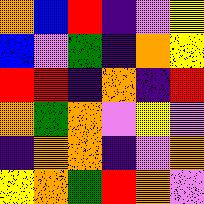[["orange", "blue", "red", "indigo", "violet", "yellow"], ["blue", "violet", "green", "indigo", "orange", "yellow"], ["red", "red", "indigo", "orange", "indigo", "red"], ["orange", "green", "orange", "violet", "yellow", "violet"], ["indigo", "orange", "orange", "indigo", "violet", "orange"], ["yellow", "orange", "green", "red", "orange", "violet"]]